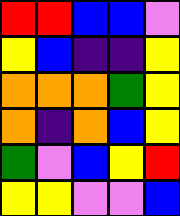[["red", "red", "blue", "blue", "violet"], ["yellow", "blue", "indigo", "indigo", "yellow"], ["orange", "orange", "orange", "green", "yellow"], ["orange", "indigo", "orange", "blue", "yellow"], ["green", "violet", "blue", "yellow", "red"], ["yellow", "yellow", "violet", "violet", "blue"]]